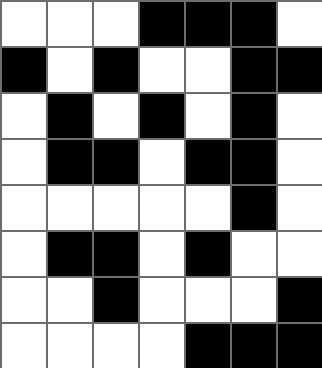[["white", "white", "white", "black", "black", "black", "white"], ["black", "white", "black", "white", "white", "black", "black"], ["white", "black", "white", "black", "white", "black", "white"], ["white", "black", "black", "white", "black", "black", "white"], ["white", "white", "white", "white", "white", "black", "white"], ["white", "black", "black", "white", "black", "white", "white"], ["white", "white", "black", "white", "white", "white", "black"], ["white", "white", "white", "white", "black", "black", "black"]]